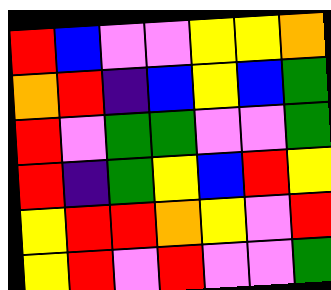[["red", "blue", "violet", "violet", "yellow", "yellow", "orange"], ["orange", "red", "indigo", "blue", "yellow", "blue", "green"], ["red", "violet", "green", "green", "violet", "violet", "green"], ["red", "indigo", "green", "yellow", "blue", "red", "yellow"], ["yellow", "red", "red", "orange", "yellow", "violet", "red"], ["yellow", "red", "violet", "red", "violet", "violet", "green"]]